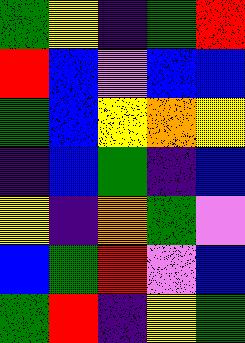[["green", "yellow", "indigo", "green", "red"], ["red", "blue", "violet", "blue", "blue"], ["green", "blue", "yellow", "orange", "yellow"], ["indigo", "blue", "green", "indigo", "blue"], ["yellow", "indigo", "orange", "green", "violet"], ["blue", "green", "red", "violet", "blue"], ["green", "red", "indigo", "yellow", "green"]]